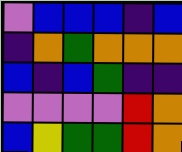[["violet", "blue", "blue", "blue", "indigo", "blue"], ["indigo", "orange", "green", "orange", "orange", "orange"], ["blue", "indigo", "blue", "green", "indigo", "indigo"], ["violet", "violet", "violet", "violet", "red", "orange"], ["blue", "yellow", "green", "green", "red", "orange"]]